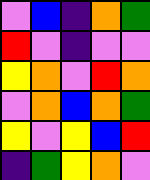[["violet", "blue", "indigo", "orange", "green"], ["red", "violet", "indigo", "violet", "violet"], ["yellow", "orange", "violet", "red", "orange"], ["violet", "orange", "blue", "orange", "green"], ["yellow", "violet", "yellow", "blue", "red"], ["indigo", "green", "yellow", "orange", "violet"]]